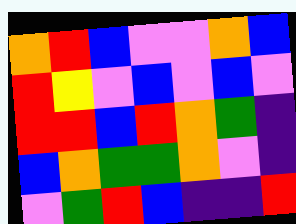[["orange", "red", "blue", "violet", "violet", "orange", "blue"], ["red", "yellow", "violet", "blue", "violet", "blue", "violet"], ["red", "red", "blue", "red", "orange", "green", "indigo"], ["blue", "orange", "green", "green", "orange", "violet", "indigo"], ["violet", "green", "red", "blue", "indigo", "indigo", "red"]]